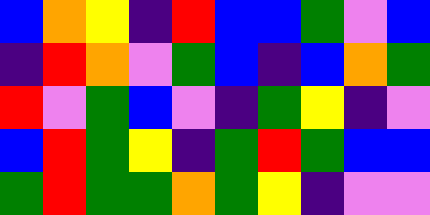[["blue", "orange", "yellow", "indigo", "red", "blue", "blue", "green", "violet", "blue"], ["indigo", "red", "orange", "violet", "green", "blue", "indigo", "blue", "orange", "green"], ["red", "violet", "green", "blue", "violet", "indigo", "green", "yellow", "indigo", "violet"], ["blue", "red", "green", "yellow", "indigo", "green", "red", "green", "blue", "blue"], ["green", "red", "green", "green", "orange", "green", "yellow", "indigo", "violet", "violet"]]